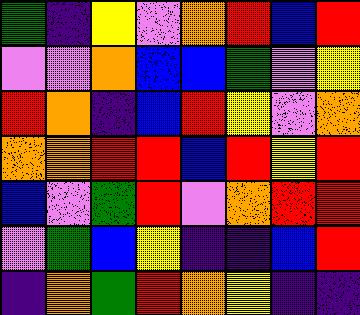[["green", "indigo", "yellow", "violet", "orange", "red", "blue", "red"], ["violet", "violet", "orange", "blue", "blue", "green", "violet", "yellow"], ["red", "orange", "indigo", "blue", "red", "yellow", "violet", "orange"], ["orange", "orange", "red", "red", "blue", "red", "yellow", "red"], ["blue", "violet", "green", "red", "violet", "orange", "red", "red"], ["violet", "green", "blue", "yellow", "indigo", "indigo", "blue", "red"], ["indigo", "orange", "green", "red", "orange", "yellow", "indigo", "indigo"]]